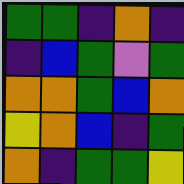[["green", "green", "indigo", "orange", "indigo"], ["indigo", "blue", "green", "violet", "green"], ["orange", "orange", "green", "blue", "orange"], ["yellow", "orange", "blue", "indigo", "green"], ["orange", "indigo", "green", "green", "yellow"]]